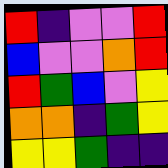[["red", "indigo", "violet", "violet", "red"], ["blue", "violet", "violet", "orange", "red"], ["red", "green", "blue", "violet", "yellow"], ["orange", "orange", "indigo", "green", "yellow"], ["yellow", "yellow", "green", "indigo", "indigo"]]